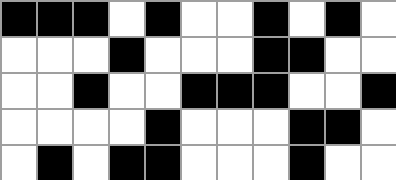[["black", "black", "black", "white", "black", "white", "white", "black", "white", "black", "white"], ["white", "white", "white", "black", "white", "white", "white", "black", "black", "white", "white"], ["white", "white", "black", "white", "white", "black", "black", "black", "white", "white", "black"], ["white", "white", "white", "white", "black", "white", "white", "white", "black", "black", "white"], ["white", "black", "white", "black", "black", "white", "white", "white", "black", "white", "white"]]